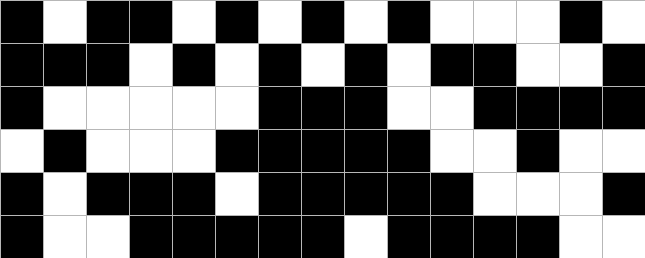[["black", "white", "black", "black", "white", "black", "white", "black", "white", "black", "white", "white", "white", "black", "white"], ["black", "black", "black", "white", "black", "white", "black", "white", "black", "white", "black", "black", "white", "white", "black"], ["black", "white", "white", "white", "white", "white", "black", "black", "black", "white", "white", "black", "black", "black", "black"], ["white", "black", "white", "white", "white", "black", "black", "black", "black", "black", "white", "white", "black", "white", "white"], ["black", "white", "black", "black", "black", "white", "black", "black", "black", "black", "black", "white", "white", "white", "black"], ["black", "white", "white", "black", "black", "black", "black", "black", "white", "black", "black", "black", "black", "white", "white"]]